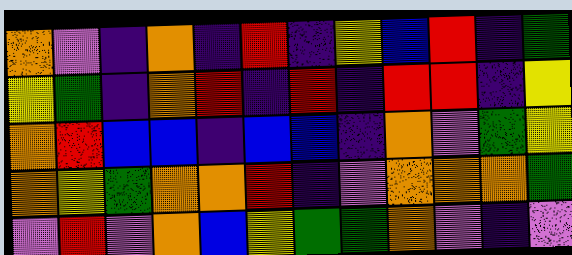[["orange", "violet", "indigo", "orange", "indigo", "red", "indigo", "yellow", "blue", "red", "indigo", "green"], ["yellow", "green", "indigo", "orange", "red", "indigo", "red", "indigo", "red", "red", "indigo", "yellow"], ["orange", "red", "blue", "blue", "indigo", "blue", "blue", "indigo", "orange", "violet", "green", "yellow"], ["orange", "yellow", "green", "orange", "orange", "red", "indigo", "violet", "orange", "orange", "orange", "green"], ["violet", "red", "violet", "orange", "blue", "yellow", "green", "green", "orange", "violet", "indigo", "violet"]]